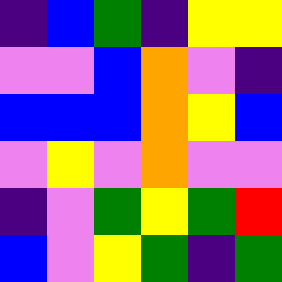[["indigo", "blue", "green", "indigo", "yellow", "yellow"], ["violet", "violet", "blue", "orange", "violet", "indigo"], ["blue", "blue", "blue", "orange", "yellow", "blue"], ["violet", "yellow", "violet", "orange", "violet", "violet"], ["indigo", "violet", "green", "yellow", "green", "red"], ["blue", "violet", "yellow", "green", "indigo", "green"]]